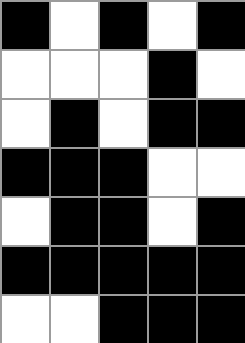[["black", "white", "black", "white", "black"], ["white", "white", "white", "black", "white"], ["white", "black", "white", "black", "black"], ["black", "black", "black", "white", "white"], ["white", "black", "black", "white", "black"], ["black", "black", "black", "black", "black"], ["white", "white", "black", "black", "black"]]